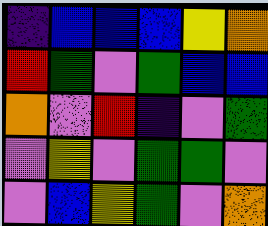[["indigo", "blue", "blue", "blue", "yellow", "orange"], ["red", "green", "violet", "green", "blue", "blue"], ["orange", "violet", "red", "indigo", "violet", "green"], ["violet", "yellow", "violet", "green", "green", "violet"], ["violet", "blue", "yellow", "green", "violet", "orange"]]